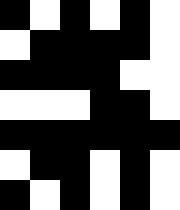[["black", "white", "black", "white", "black", "white"], ["white", "black", "black", "black", "black", "white"], ["black", "black", "black", "black", "white", "white"], ["white", "white", "white", "black", "black", "white"], ["black", "black", "black", "black", "black", "black"], ["white", "black", "black", "white", "black", "white"], ["black", "white", "black", "white", "black", "white"]]